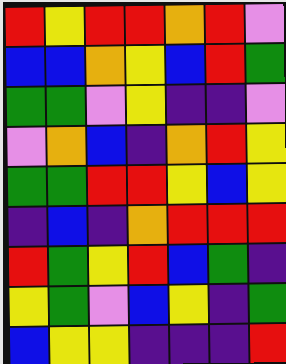[["red", "yellow", "red", "red", "orange", "red", "violet"], ["blue", "blue", "orange", "yellow", "blue", "red", "green"], ["green", "green", "violet", "yellow", "indigo", "indigo", "violet"], ["violet", "orange", "blue", "indigo", "orange", "red", "yellow"], ["green", "green", "red", "red", "yellow", "blue", "yellow"], ["indigo", "blue", "indigo", "orange", "red", "red", "red"], ["red", "green", "yellow", "red", "blue", "green", "indigo"], ["yellow", "green", "violet", "blue", "yellow", "indigo", "green"], ["blue", "yellow", "yellow", "indigo", "indigo", "indigo", "red"]]